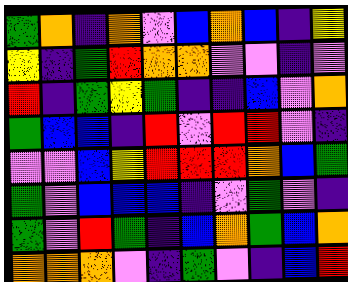[["green", "orange", "indigo", "orange", "violet", "blue", "orange", "blue", "indigo", "yellow"], ["yellow", "indigo", "green", "red", "orange", "orange", "violet", "violet", "indigo", "violet"], ["red", "indigo", "green", "yellow", "green", "indigo", "indigo", "blue", "violet", "orange"], ["green", "blue", "blue", "indigo", "red", "violet", "red", "red", "violet", "indigo"], ["violet", "violet", "blue", "yellow", "red", "red", "red", "orange", "blue", "green"], ["green", "violet", "blue", "blue", "blue", "indigo", "violet", "green", "violet", "indigo"], ["green", "violet", "red", "green", "indigo", "blue", "orange", "green", "blue", "orange"], ["orange", "orange", "orange", "violet", "indigo", "green", "violet", "indigo", "blue", "red"]]